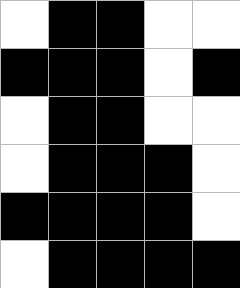[["white", "black", "black", "white", "white"], ["black", "black", "black", "white", "black"], ["white", "black", "black", "white", "white"], ["white", "black", "black", "black", "white"], ["black", "black", "black", "black", "white"], ["white", "black", "black", "black", "black"]]